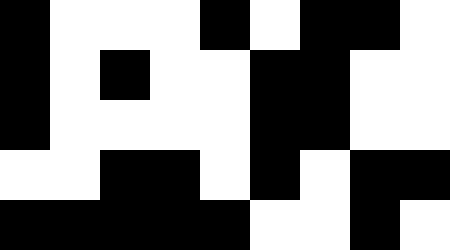[["black", "white", "white", "white", "black", "white", "black", "black", "white"], ["black", "white", "black", "white", "white", "black", "black", "white", "white"], ["black", "white", "white", "white", "white", "black", "black", "white", "white"], ["white", "white", "black", "black", "white", "black", "white", "black", "black"], ["black", "black", "black", "black", "black", "white", "white", "black", "white"]]